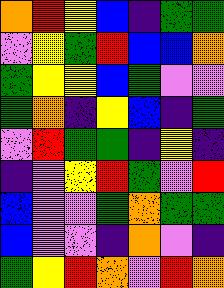[["orange", "red", "yellow", "blue", "indigo", "green", "green"], ["violet", "yellow", "green", "red", "blue", "blue", "orange"], ["green", "yellow", "yellow", "blue", "green", "violet", "violet"], ["green", "orange", "indigo", "yellow", "blue", "indigo", "green"], ["violet", "red", "green", "green", "indigo", "yellow", "indigo"], ["indigo", "violet", "yellow", "red", "green", "violet", "red"], ["blue", "violet", "violet", "green", "orange", "green", "green"], ["blue", "violet", "violet", "indigo", "orange", "violet", "indigo"], ["green", "yellow", "red", "orange", "violet", "red", "orange"]]